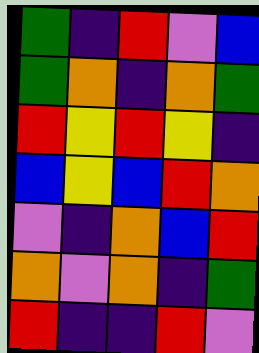[["green", "indigo", "red", "violet", "blue"], ["green", "orange", "indigo", "orange", "green"], ["red", "yellow", "red", "yellow", "indigo"], ["blue", "yellow", "blue", "red", "orange"], ["violet", "indigo", "orange", "blue", "red"], ["orange", "violet", "orange", "indigo", "green"], ["red", "indigo", "indigo", "red", "violet"]]